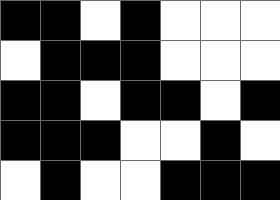[["black", "black", "white", "black", "white", "white", "white"], ["white", "black", "black", "black", "white", "white", "white"], ["black", "black", "white", "black", "black", "white", "black"], ["black", "black", "black", "white", "white", "black", "white"], ["white", "black", "white", "white", "black", "black", "black"]]